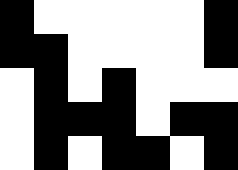[["black", "white", "white", "white", "white", "white", "black"], ["black", "black", "white", "white", "white", "white", "black"], ["white", "black", "white", "black", "white", "white", "white"], ["white", "black", "black", "black", "white", "black", "black"], ["white", "black", "white", "black", "black", "white", "black"]]